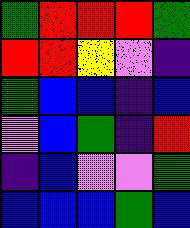[["green", "red", "red", "red", "green"], ["red", "red", "yellow", "violet", "indigo"], ["green", "blue", "blue", "indigo", "blue"], ["violet", "blue", "green", "indigo", "red"], ["indigo", "blue", "violet", "violet", "green"], ["blue", "blue", "blue", "green", "blue"]]